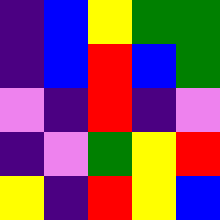[["indigo", "blue", "yellow", "green", "green"], ["indigo", "blue", "red", "blue", "green"], ["violet", "indigo", "red", "indigo", "violet"], ["indigo", "violet", "green", "yellow", "red"], ["yellow", "indigo", "red", "yellow", "blue"]]